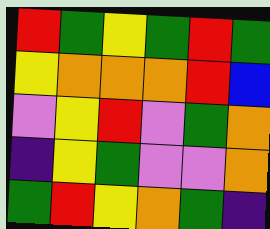[["red", "green", "yellow", "green", "red", "green"], ["yellow", "orange", "orange", "orange", "red", "blue"], ["violet", "yellow", "red", "violet", "green", "orange"], ["indigo", "yellow", "green", "violet", "violet", "orange"], ["green", "red", "yellow", "orange", "green", "indigo"]]